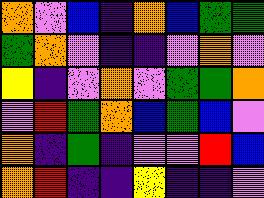[["orange", "violet", "blue", "indigo", "orange", "blue", "green", "green"], ["green", "orange", "violet", "indigo", "indigo", "violet", "orange", "violet"], ["yellow", "indigo", "violet", "orange", "violet", "green", "green", "orange"], ["violet", "red", "green", "orange", "blue", "green", "blue", "violet"], ["orange", "indigo", "green", "indigo", "violet", "violet", "red", "blue"], ["orange", "red", "indigo", "indigo", "yellow", "indigo", "indigo", "violet"]]